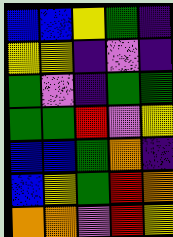[["blue", "blue", "yellow", "green", "indigo"], ["yellow", "yellow", "indigo", "violet", "indigo"], ["green", "violet", "indigo", "green", "green"], ["green", "green", "red", "violet", "yellow"], ["blue", "blue", "green", "orange", "indigo"], ["blue", "yellow", "green", "red", "orange"], ["orange", "orange", "violet", "red", "yellow"]]